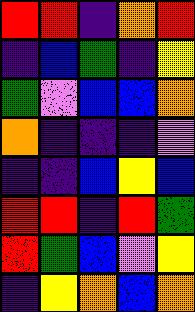[["red", "red", "indigo", "orange", "red"], ["indigo", "blue", "green", "indigo", "yellow"], ["green", "violet", "blue", "blue", "orange"], ["orange", "indigo", "indigo", "indigo", "violet"], ["indigo", "indigo", "blue", "yellow", "blue"], ["red", "red", "indigo", "red", "green"], ["red", "green", "blue", "violet", "yellow"], ["indigo", "yellow", "orange", "blue", "orange"]]